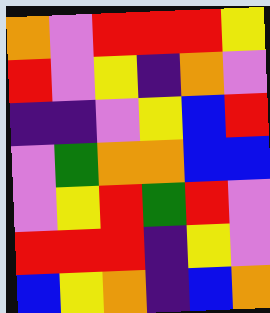[["orange", "violet", "red", "red", "red", "yellow"], ["red", "violet", "yellow", "indigo", "orange", "violet"], ["indigo", "indigo", "violet", "yellow", "blue", "red"], ["violet", "green", "orange", "orange", "blue", "blue"], ["violet", "yellow", "red", "green", "red", "violet"], ["red", "red", "red", "indigo", "yellow", "violet"], ["blue", "yellow", "orange", "indigo", "blue", "orange"]]